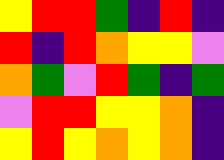[["yellow", "red", "red", "green", "indigo", "red", "indigo"], ["red", "indigo", "red", "orange", "yellow", "yellow", "violet"], ["orange", "green", "violet", "red", "green", "indigo", "green"], ["violet", "red", "red", "yellow", "yellow", "orange", "indigo"], ["yellow", "red", "yellow", "orange", "yellow", "orange", "indigo"]]